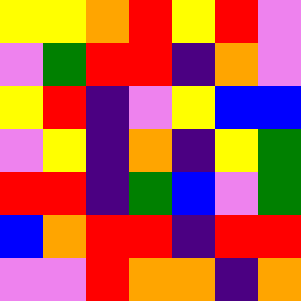[["yellow", "yellow", "orange", "red", "yellow", "red", "violet"], ["violet", "green", "red", "red", "indigo", "orange", "violet"], ["yellow", "red", "indigo", "violet", "yellow", "blue", "blue"], ["violet", "yellow", "indigo", "orange", "indigo", "yellow", "green"], ["red", "red", "indigo", "green", "blue", "violet", "green"], ["blue", "orange", "red", "red", "indigo", "red", "red"], ["violet", "violet", "red", "orange", "orange", "indigo", "orange"]]